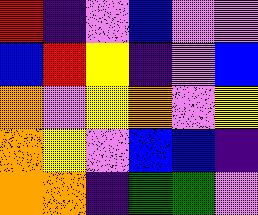[["red", "indigo", "violet", "blue", "violet", "violet"], ["blue", "red", "yellow", "indigo", "violet", "blue"], ["orange", "violet", "yellow", "orange", "violet", "yellow"], ["orange", "yellow", "violet", "blue", "blue", "indigo"], ["orange", "orange", "indigo", "green", "green", "violet"]]